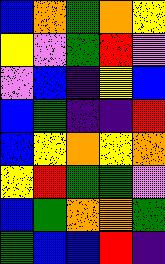[["blue", "orange", "green", "orange", "yellow"], ["yellow", "violet", "green", "red", "violet"], ["violet", "blue", "indigo", "yellow", "blue"], ["blue", "green", "indigo", "indigo", "red"], ["blue", "yellow", "orange", "yellow", "orange"], ["yellow", "red", "green", "green", "violet"], ["blue", "green", "orange", "orange", "green"], ["green", "blue", "blue", "red", "indigo"]]